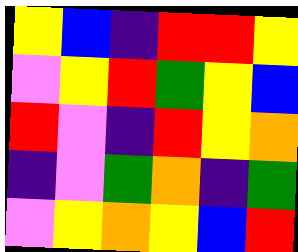[["yellow", "blue", "indigo", "red", "red", "yellow"], ["violet", "yellow", "red", "green", "yellow", "blue"], ["red", "violet", "indigo", "red", "yellow", "orange"], ["indigo", "violet", "green", "orange", "indigo", "green"], ["violet", "yellow", "orange", "yellow", "blue", "red"]]